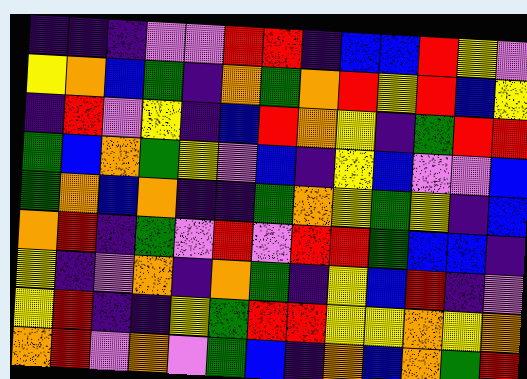[["indigo", "indigo", "indigo", "violet", "violet", "red", "red", "indigo", "blue", "blue", "red", "yellow", "violet"], ["yellow", "orange", "blue", "green", "indigo", "orange", "green", "orange", "red", "yellow", "red", "blue", "yellow"], ["indigo", "red", "violet", "yellow", "indigo", "blue", "red", "orange", "yellow", "indigo", "green", "red", "red"], ["green", "blue", "orange", "green", "yellow", "violet", "blue", "indigo", "yellow", "blue", "violet", "violet", "blue"], ["green", "orange", "blue", "orange", "indigo", "indigo", "green", "orange", "yellow", "green", "yellow", "indigo", "blue"], ["orange", "red", "indigo", "green", "violet", "red", "violet", "red", "red", "green", "blue", "blue", "indigo"], ["yellow", "indigo", "violet", "orange", "indigo", "orange", "green", "indigo", "yellow", "blue", "red", "indigo", "violet"], ["yellow", "red", "indigo", "indigo", "yellow", "green", "red", "red", "yellow", "yellow", "orange", "yellow", "orange"], ["orange", "red", "violet", "orange", "violet", "green", "blue", "indigo", "orange", "blue", "orange", "green", "red"]]